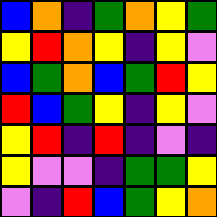[["blue", "orange", "indigo", "green", "orange", "yellow", "green"], ["yellow", "red", "orange", "yellow", "indigo", "yellow", "violet"], ["blue", "green", "orange", "blue", "green", "red", "yellow"], ["red", "blue", "green", "yellow", "indigo", "yellow", "violet"], ["yellow", "red", "indigo", "red", "indigo", "violet", "indigo"], ["yellow", "violet", "violet", "indigo", "green", "green", "yellow"], ["violet", "indigo", "red", "blue", "green", "yellow", "orange"]]